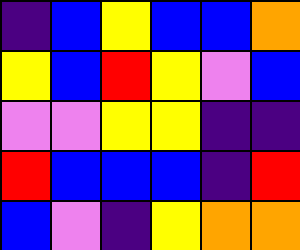[["indigo", "blue", "yellow", "blue", "blue", "orange"], ["yellow", "blue", "red", "yellow", "violet", "blue"], ["violet", "violet", "yellow", "yellow", "indigo", "indigo"], ["red", "blue", "blue", "blue", "indigo", "red"], ["blue", "violet", "indigo", "yellow", "orange", "orange"]]